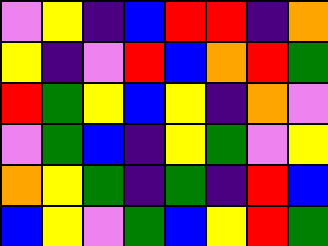[["violet", "yellow", "indigo", "blue", "red", "red", "indigo", "orange"], ["yellow", "indigo", "violet", "red", "blue", "orange", "red", "green"], ["red", "green", "yellow", "blue", "yellow", "indigo", "orange", "violet"], ["violet", "green", "blue", "indigo", "yellow", "green", "violet", "yellow"], ["orange", "yellow", "green", "indigo", "green", "indigo", "red", "blue"], ["blue", "yellow", "violet", "green", "blue", "yellow", "red", "green"]]